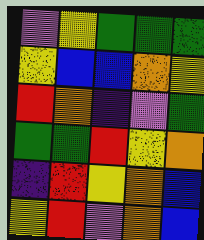[["violet", "yellow", "green", "green", "green"], ["yellow", "blue", "blue", "orange", "yellow"], ["red", "orange", "indigo", "violet", "green"], ["green", "green", "red", "yellow", "orange"], ["indigo", "red", "yellow", "orange", "blue"], ["yellow", "red", "violet", "orange", "blue"]]